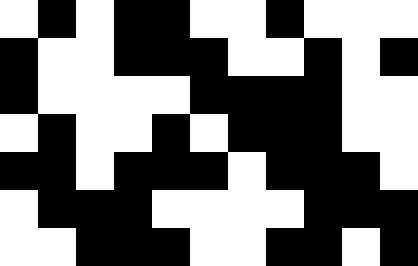[["white", "black", "white", "black", "black", "white", "white", "black", "white", "white", "white"], ["black", "white", "white", "black", "black", "black", "white", "white", "black", "white", "black"], ["black", "white", "white", "white", "white", "black", "black", "black", "black", "white", "white"], ["white", "black", "white", "white", "black", "white", "black", "black", "black", "white", "white"], ["black", "black", "white", "black", "black", "black", "white", "black", "black", "black", "white"], ["white", "black", "black", "black", "white", "white", "white", "white", "black", "black", "black"], ["white", "white", "black", "black", "black", "white", "white", "black", "black", "white", "black"]]